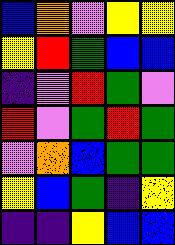[["blue", "orange", "violet", "yellow", "yellow"], ["yellow", "red", "green", "blue", "blue"], ["indigo", "violet", "red", "green", "violet"], ["red", "violet", "green", "red", "green"], ["violet", "orange", "blue", "green", "green"], ["yellow", "blue", "green", "indigo", "yellow"], ["indigo", "indigo", "yellow", "blue", "blue"]]